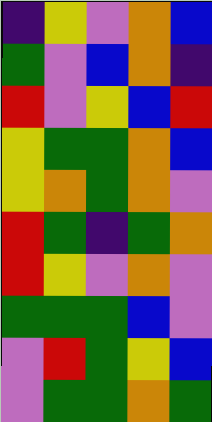[["indigo", "yellow", "violet", "orange", "blue"], ["green", "violet", "blue", "orange", "indigo"], ["red", "violet", "yellow", "blue", "red"], ["yellow", "green", "green", "orange", "blue"], ["yellow", "orange", "green", "orange", "violet"], ["red", "green", "indigo", "green", "orange"], ["red", "yellow", "violet", "orange", "violet"], ["green", "green", "green", "blue", "violet"], ["violet", "red", "green", "yellow", "blue"], ["violet", "green", "green", "orange", "green"]]